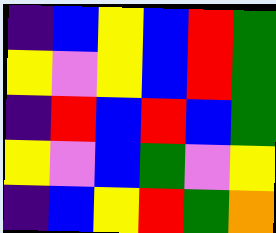[["indigo", "blue", "yellow", "blue", "red", "green"], ["yellow", "violet", "yellow", "blue", "red", "green"], ["indigo", "red", "blue", "red", "blue", "green"], ["yellow", "violet", "blue", "green", "violet", "yellow"], ["indigo", "blue", "yellow", "red", "green", "orange"]]